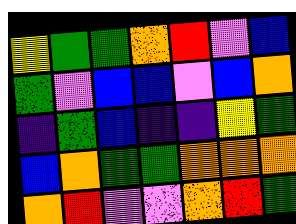[["yellow", "green", "green", "orange", "red", "violet", "blue"], ["green", "violet", "blue", "blue", "violet", "blue", "orange"], ["indigo", "green", "blue", "indigo", "indigo", "yellow", "green"], ["blue", "orange", "green", "green", "orange", "orange", "orange"], ["orange", "red", "violet", "violet", "orange", "red", "green"]]